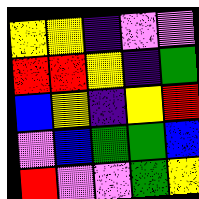[["yellow", "yellow", "indigo", "violet", "violet"], ["red", "red", "yellow", "indigo", "green"], ["blue", "yellow", "indigo", "yellow", "red"], ["violet", "blue", "green", "green", "blue"], ["red", "violet", "violet", "green", "yellow"]]